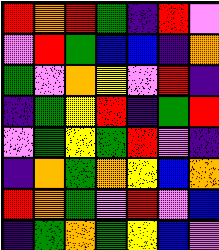[["red", "orange", "red", "green", "indigo", "red", "violet"], ["violet", "red", "green", "blue", "blue", "indigo", "orange"], ["green", "violet", "orange", "yellow", "violet", "red", "indigo"], ["indigo", "green", "yellow", "red", "indigo", "green", "red"], ["violet", "green", "yellow", "green", "red", "violet", "indigo"], ["indigo", "orange", "green", "orange", "yellow", "blue", "orange"], ["red", "orange", "green", "violet", "red", "violet", "blue"], ["indigo", "green", "orange", "green", "yellow", "blue", "violet"]]